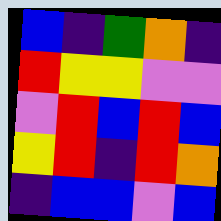[["blue", "indigo", "green", "orange", "indigo"], ["red", "yellow", "yellow", "violet", "violet"], ["violet", "red", "blue", "red", "blue"], ["yellow", "red", "indigo", "red", "orange"], ["indigo", "blue", "blue", "violet", "blue"]]